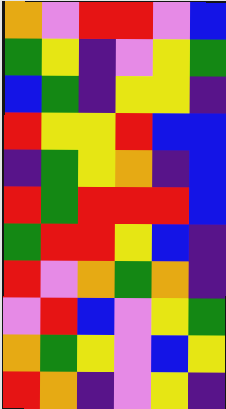[["orange", "violet", "red", "red", "violet", "blue"], ["green", "yellow", "indigo", "violet", "yellow", "green"], ["blue", "green", "indigo", "yellow", "yellow", "indigo"], ["red", "yellow", "yellow", "red", "blue", "blue"], ["indigo", "green", "yellow", "orange", "indigo", "blue"], ["red", "green", "red", "red", "red", "blue"], ["green", "red", "red", "yellow", "blue", "indigo"], ["red", "violet", "orange", "green", "orange", "indigo"], ["violet", "red", "blue", "violet", "yellow", "green"], ["orange", "green", "yellow", "violet", "blue", "yellow"], ["red", "orange", "indigo", "violet", "yellow", "indigo"]]